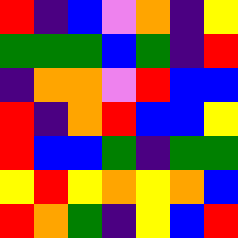[["red", "indigo", "blue", "violet", "orange", "indigo", "yellow"], ["green", "green", "green", "blue", "green", "indigo", "red"], ["indigo", "orange", "orange", "violet", "red", "blue", "blue"], ["red", "indigo", "orange", "red", "blue", "blue", "yellow"], ["red", "blue", "blue", "green", "indigo", "green", "green"], ["yellow", "red", "yellow", "orange", "yellow", "orange", "blue"], ["red", "orange", "green", "indigo", "yellow", "blue", "red"]]